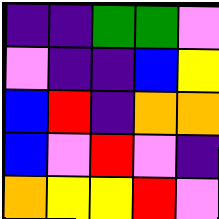[["indigo", "indigo", "green", "green", "violet"], ["violet", "indigo", "indigo", "blue", "yellow"], ["blue", "red", "indigo", "orange", "orange"], ["blue", "violet", "red", "violet", "indigo"], ["orange", "yellow", "yellow", "red", "violet"]]